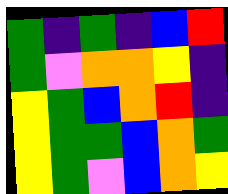[["green", "indigo", "green", "indigo", "blue", "red"], ["green", "violet", "orange", "orange", "yellow", "indigo"], ["yellow", "green", "blue", "orange", "red", "indigo"], ["yellow", "green", "green", "blue", "orange", "green"], ["yellow", "green", "violet", "blue", "orange", "yellow"]]